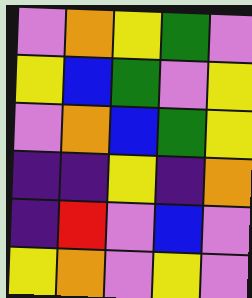[["violet", "orange", "yellow", "green", "violet"], ["yellow", "blue", "green", "violet", "yellow"], ["violet", "orange", "blue", "green", "yellow"], ["indigo", "indigo", "yellow", "indigo", "orange"], ["indigo", "red", "violet", "blue", "violet"], ["yellow", "orange", "violet", "yellow", "violet"]]